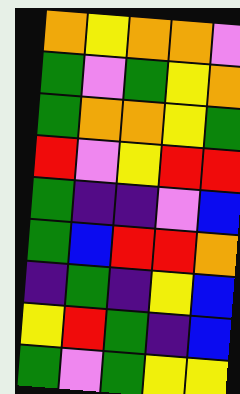[["orange", "yellow", "orange", "orange", "violet"], ["green", "violet", "green", "yellow", "orange"], ["green", "orange", "orange", "yellow", "green"], ["red", "violet", "yellow", "red", "red"], ["green", "indigo", "indigo", "violet", "blue"], ["green", "blue", "red", "red", "orange"], ["indigo", "green", "indigo", "yellow", "blue"], ["yellow", "red", "green", "indigo", "blue"], ["green", "violet", "green", "yellow", "yellow"]]